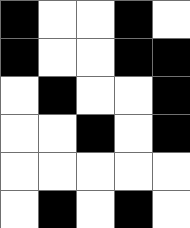[["black", "white", "white", "black", "white"], ["black", "white", "white", "black", "black"], ["white", "black", "white", "white", "black"], ["white", "white", "black", "white", "black"], ["white", "white", "white", "white", "white"], ["white", "black", "white", "black", "white"]]